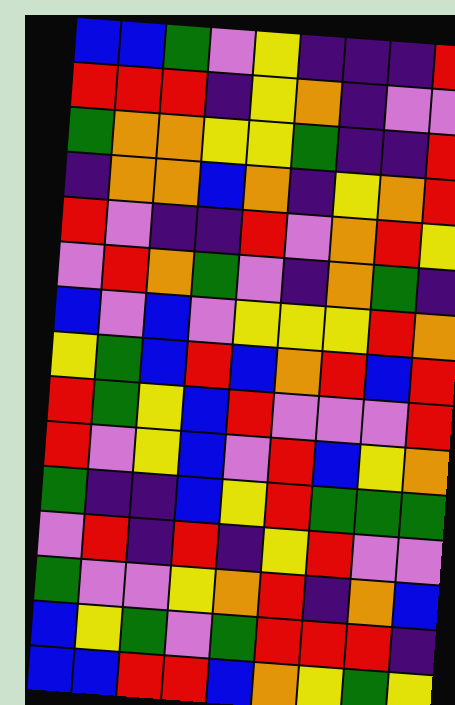[["blue", "blue", "green", "violet", "yellow", "indigo", "indigo", "indigo", "red"], ["red", "red", "red", "indigo", "yellow", "orange", "indigo", "violet", "violet"], ["green", "orange", "orange", "yellow", "yellow", "green", "indigo", "indigo", "red"], ["indigo", "orange", "orange", "blue", "orange", "indigo", "yellow", "orange", "red"], ["red", "violet", "indigo", "indigo", "red", "violet", "orange", "red", "yellow"], ["violet", "red", "orange", "green", "violet", "indigo", "orange", "green", "indigo"], ["blue", "violet", "blue", "violet", "yellow", "yellow", "yellow", "red", "orange"], ["yellow", "green", "blue", "red", "blue", "orange", "red", "blue", "red"], ["red", "green", "yellow", "blue", "red", "violet", "violet", "violet", "red"], ["red", "violet", "yellow", "blue", "violet", "red", "blue", "yellow", "orange"], ["green", "indigo", "indigo", "blue", "yellow", "red", "green", "green", "green"], ["violet", "red", "indigo", "red", "indigo", "yellow", "red", "violet", "violet"], ["green", "violet", "violet", "yellow", "orange", "red", "indigo", "orange", "blue"], ["blue", "yellow", "green", "violet", "green", "red", "red", "red", "indigo"], ["blue", "blue", "red", "red", "blue", "orange", "yellow", "green", "yellow"]]